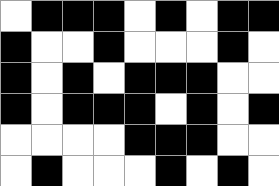[["white", "black", "black", "black", "white", "black", "white", "black", "black"], ["black", "white", "white", "black", "white", "white", "white", "black", "white"], ["black", "white", "black", "white", "black", "black", "black", "white", "white"], ["black", "white", "black", "black", "black", "white", "black", "white", "black"], ["white", "white", "white", "white", "black", "black", "black", "white", "white"], ["white", "black", "white", "white", "white", "black", "white", "black", "white"]]